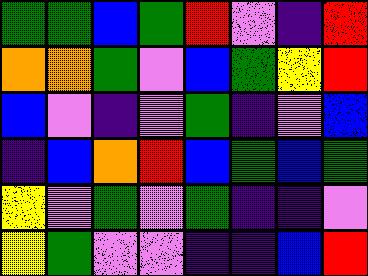[["green", "green", "blue", "green", "red", "violet", "indigo", "red"], ["orange", "orange", "green", "violet", "blue", "green", "yellow", "red"], ["blue", "violet", "indigo", "violet", "green", "indigo", "violet", "blue"], ["indigo", "blue", "orange", "red", "blue", "green", "blue", "green"], ["yellow", "violet", "green", "violet", "green", "indigo", "indigo", "violet"], ["yellow", "green", "violet", "violet", "indigo", "indigo", "blue", "red"]]